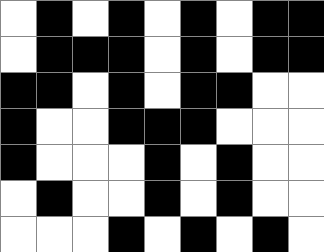[["white", "black", "white", "black", "white", "black", "white", "black", "black"], ["white", "black", "black", "black", "white", "black", "white", "black", "black"], ["black", "black", "white", "black", "white", "black", "black", "white", "white"], ["black", "white", "white", "black", "black", "black", "white", "white", "white"], ["black", "white", "white", "white", "black", "white", "black", "white", "white"], ["white", "black", "white", "white", "black", "white", "black", "white", "white"], ["white", "white", "white", "black", "white", "black", "white", "black", "white"]]